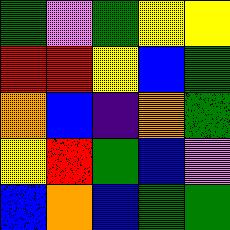[["green", "violet", "green", "yellow", "yellow"], ["red", "red", "yellow", "blue", "green"], ["orange", "blue", "indigo", "orange", "green"], ["yellow", "red", "green", "blue", "violet"], ["blue", "orange", "blue", "green", "green"]]